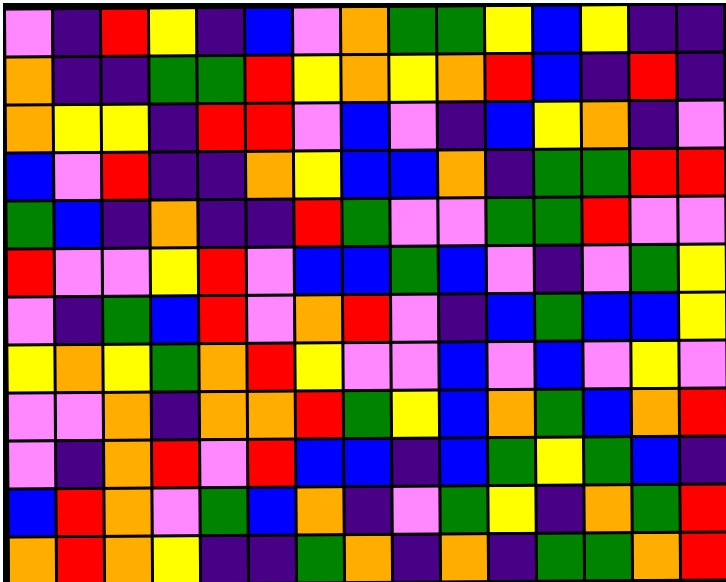[["violet", "indigo", "red", "yellow", "indigo", "blue", "violet", "orange", "green", "green", "yellow", "blue", "yellow", "indigo", "indigo"], ["orange", "indigo", "indigo", "green", "green", "red", "yellow", "orange", "yellow", "orange", "red", "blue", "indigo", "red", "indigo"], ["orange", "yellow", "yellow", "indigo", "red", "red", "violet", "blue", "violet", "indigo", "blue", "yellow", "orange", "indigo", "violet"], ["blue", "violet", "red", "indigo", "indigo", "orange", "yellow", "blue", "blue", "orange", "indigo", "green", "green", "red", "red"], ["green", "blue", "indigo", "orange", "indigo", "indigo", "red", "green", "violet", "violet", "green", "green", "red", "violet", "violet"], ["red", "violet", "violet", "yellow", "red", "violet", "blue", "blue", "green", "blue", "violet", "indigo", "violet", "green", "yellow"], ["violet", "indigo", "green", "blue", "red", "violet", "orange", "red", "violet", "indigo", "blue", "green", "blue", "blue", "yellow"], ["yellow", "orange", "yellow", "green", "orange", "red", "yellow", "violet", "violet", "blue", "violet", "blue", "violet", "yellow", "violet"], ["violet", "violet", "orange", "indigo", "orange", "orange", "red", "green", "yellow", "blue", "orange", "green", "blue", "orange", "red"], ["violet", "indigo", "orange", "red", "violet", "red", "blue", "blue", "indigo", "blue", "green", "yellow", "green", "blue", "indigo"], ["blue", "red", "orange", "violet", "green", "blue", "orange", "indigo", "violet", "green", "yellow", "indigo", "orange", "green", "red"], ["orange", "red", "orange", "yellow", "indigo", "indigo", "green", "orange", "indigo", "orange", "indigo", "green", "green", "orange", "red"]]